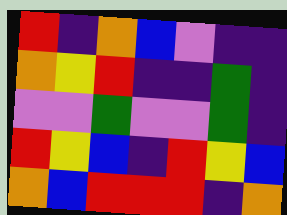[["red", "indigo", "orange", "blue", "violet", "indigo", "indigo"], ["orange", "yellow", "red", "indigo", "indigo", "green", "indigo"], ["violet", "violet", "green", "violet", "violet", "green", "indigo"], ["red", "yellow", "blue", "indigo", "red", "yellow", "blue"], ["orange", "blue", "red", "red", "red", "indigo", "orange"]]